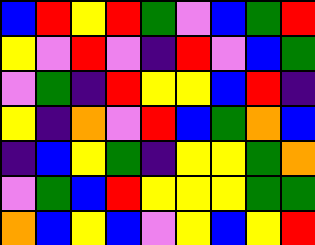[["blue", "red", "yellow", "red", "green", "violet", "blue", "green", "red"], ["yellow", "violet", "red", "violet", "indigo", "red", "violet", "blue", "green"], ["violet", "green", "indigo", "red", "yellow", "yellow", "blue", "red", "indigo"], ["yellow", "indigo", "orange", "violet", "red", "blue", "green", "orange", "blue"], ["indigo", "blue", "yellow", "green", "indigo", "yellow", "yellow", "green", "orange"], ["violet", "green", "blue", "red", "yellow", "yellow", "yellow", "green", "green"], ["orange", "blue", "yellow", "blue", "violet", "yellow", "blue", "yellow", "red"]]